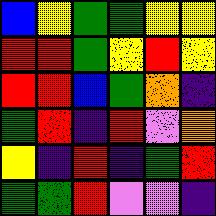[["blue", "yellow", "green", "green", "yellow", "yellow"], ["red", "red", "green", "yellow", "red", "yellow"], ["red", "red", "blue", "green", "orange", "indigo"], ["green", "red", "indigo", "red", "violet", "orange"], ["yellow", "indigo", "red", "indigo", "green", "red"], ["green", "green", "red", "violet", "violet", "indigo"]]